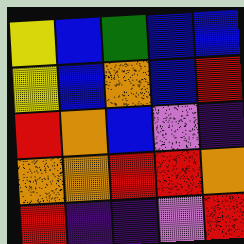[["yellow", "blue", "green", "blue", "blue"], ["yellow", "blue", "orange", "blue", "red"], ["red", "orange", "blue", "violet", "indigo"], ["orange", "orange", "red", "red", "orange"], ["red", "indigo", "indigo", "violet", "red"]]